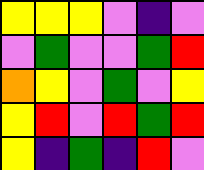[["yellow", "yellow", "yellow", "violet", "indigo", "violet"], ["violet", "green", "violet", "violet", "green", "red"], ["orange", "yellow", "violet", "green", "violet", "yellow"], ["yellow", "red", "violet", "red", "green", "red"], ["yellow", "indigo", "green", "indigo", "red", "violet"]]